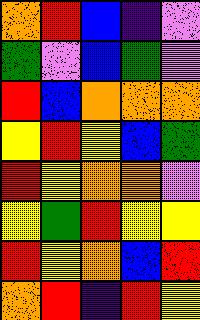[["orange", "red", "blue", "indigo", "violet"], ["green", "violet", "blue", "green", "violet"], ["red", "blue", "orange", "orange", "orange"], ["yellow", "red", "yellow", "blue", "green"], ["red", "yellow", "orange", "orange", "violet"], ["yellow", "green", "red", "yellow", "yellow"], ["red", "yellow", "orange", "blue", "red"], ["orange", "red", "indigo", "red", "yellow"]]